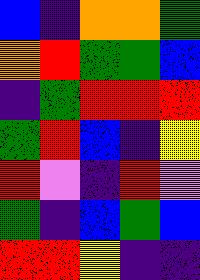[["blue", "indigo", "orange", "orange", "green"], ["orange", "red", "green", "green", "blue"], ["indigo", "green", "red", "red", "red"], ["green", "red", "blue", "indigo", "yellow"], ["red", "violet", "indigo", "red", "violet"], ["green", "indigo", "blue", "green", "blue"], ["red", "red", "yellow", "indigo", "indigo"]]